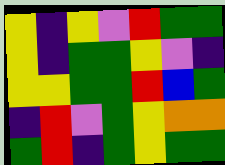[["yellow", "indigo", "yellow", "violet", "red", "green", "green"], ["yellow", "indigo", "green", "green", "yellow", "violet", "indigo"], ["yellow", "yellow", "green", "green", "red", "blue", "green"], ["indigo", "red", "violet", "green", "yellow", "orange", "orange"], ["green", "red", "indigo", "green", "yellow", "green", "green"]]